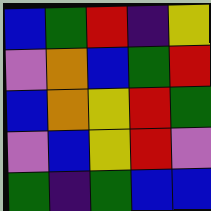[["blue", "green", "red", "indigo", "yellow"], ["violet", "orange", "blue", "green", "red"], ["blue", "orange", "yellow", "red", "green"], ["violet", "blue", "yellow", "red", "violet"], ["green", "indigo", "green", "blue", "blue"]]